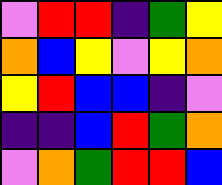[["violet", "red", "red", "indigo", "green", "yellow"], ["orange", "blue", "yellow", "violet", "yellow", "orange"], ["yellow", "red", "blue", "blue", "indigo", "violet"], ["indigo", "indigo", "blue", "red", "green", "orange"], ["violet", "orange", "green", "red", "red", "blue"]]